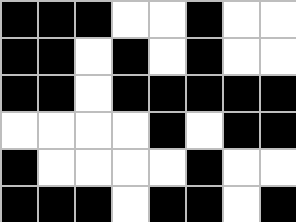[["black", "black", "black", "white", "white", "black", "white", "white"], ["black", "black", "white", "black", "white", "black", "white", "white"], ["black", "black", "white", "black", "black", "black", "black", "black"], ["white", "white", "white", "white", "black", "white", "black", "black"], ["black", "white", "white", "white", "white", "black", "white", "white"], ["black", "black", "black", "white", "black", "black", "white", "black"]]